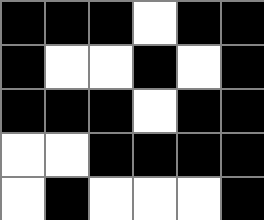[["black", "black", "black", "white", "black", "black"], ["black", "white", "white", "black", "white", "black"], ["black", "black", "black", "white", "black", "black"], ["white", "white", "black", "black", "black", "black"], ["white", "black", "white", "white", "white", "black"]]